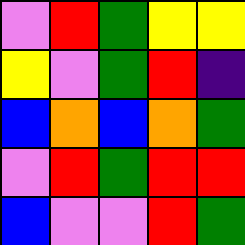[["violet", "red", "green", "yellow", "yellow"], ["yellow", "violet", "green", "red", "indigo"], ["blue", "orange", "blue", "orange", "green"], ["violet", "red", "green", "red", "red"], ["blue", "violet", "violet", "red", "green"]]